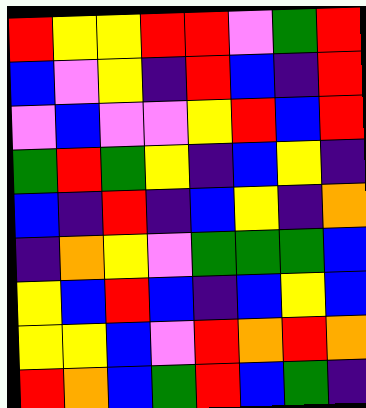[["red", "yellow", "yellow", "red", "red", "violet", "green", "red"], ["blue", "violet", "yellow", "indigo", "red", "blue", "indigo", "red"], ["violet", "blue", "violet", "violet", "yellow", "red", "blue", "red"], ["green", "red", "green", "yellow", "indigo", "blue", "yellow", "indigo"], ["blue", "indigo", "red", "indigo", "blue", "yellow", "indigo", "orange"], ["indigo", "orange", "yellow", "violet", "green", "green", "green", "blue"], ["yellow", "blue", "red", "blue", "indigo", "blue", "yellow", "blue"], ["yellow", "yellow", "blue", "violet", "red", "orange", "red", "orange"], ["red", "orange", "blue", "green", "red", "blue", "green", "indigo"]]